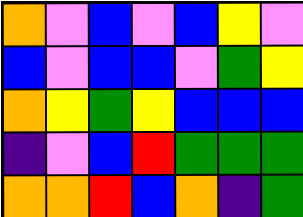[["orange", "violet", "blue", "violet", "blue", "yellow", "violet"], ["blue", "violet", "blue", "blue", "violet", "green", "yellow"], ["orange", "yellow", "green", "yellow", "blue", "blue", "blue"], ["indigo", "violet", "blue", "red", "green", "green", "green"], ["orange", "orange", "red", "blue", "orange", "indigo", "green"]]